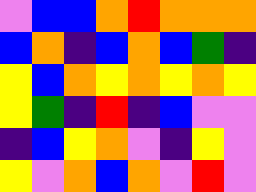[["violet", "blue", "blue", "orange", "red", "orange", "orange", "orange"], ["blue", "orange", "indigo", "blue", "orange", "blue", "green", "indigo"], ["yellow", "blue", "orange", "yellow", "orange", "yellow", "orange", "yellow"], ["yellow", "green", "indigo", "red", "indigo", "blue", "violet", "violet"], ["indigo", "blue", "yellow", "orange", "violet", "indigo", "yellow", "violet"], ["yellow", "violet", "orange", "blue", "orange", "violet", "red", "violet"]]